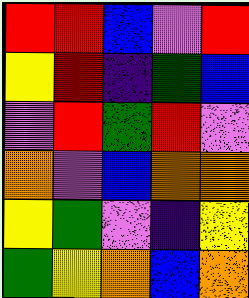[["red", "red", "blue", "violet", "red"], ["yellow", "red", "indigo", "green", "blue"], ["violet", "red", "green", "red", "violet"], ["orange", "violet", "blue", "orange", "orange"], ["yellow", "green", "violet", "indigo", "yellow"], ["green", "yellow", "orange", "blue", "orange"]]